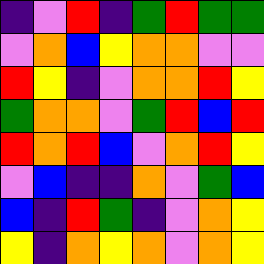[["indigo", "violet", "red", "indigo", "green", "red", "green", "green"], ["violet", "orange", "blue", "yellow", "orange", "orange", "violet", "violet"], ["red", "yellow", "indigo", "violet", "orange", "orange", "red", "yellow"], ["green", "orange", "orange", "violet", "green", "red", "blue", "red"], ["red", "orange", "red", "blue", "violet", "orange", "red", "yellow"], ["violet", "blue", "indigo", "indigo", "orange", "violet", "green", "blue"], ["blue", "indigo", "red", "green", "indigo", "violet", "orange", "yellow"], ["yellow", "indigo", "orange", "yellow", "orange", "violet", "orange", "yellow"]]